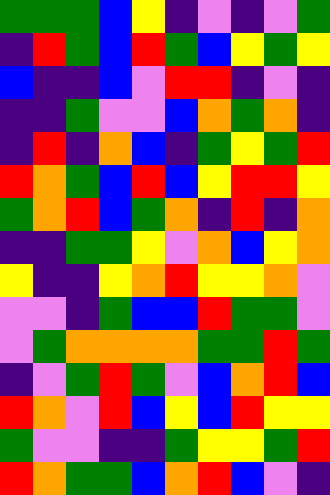[["green", "green", "green", "blue", "yellow", "indigo", "violet", "indigo", "violet", "green"], ["indigo", "red", "green", "blue", "red", "green", "blue", "yellow", "green", "yellow"], ["blue", "indigo", "indigo", "blue", "violet", "red", "red", "indigo", "violet", "indigo"], ["indigo", "indigo", "green", "violet", "violet", "blue", "orange", "green", "orange", "indigo"], ["indigo", "red", "indigo", "orange", "blue", "indigo", "green", "yellow", "green", "red"], ["red", "orange", "green", "blue", "red", "blue", "yellow", "red", "red", "yellow"], ["green", "orange", "red", "blue", "green", "orange", "indigo", "red", "indigo", "orange"], ["indigo", "indigo", "green", "green", "yellow", "violet", "orange", "blue", "yellow", "orange"], ["yellow", "indigo", "indigo", "yellow", "orange", "red", "yellow", "yellow", "orange", "violet"], ["violet", "violet", "indigo", "green", "blue", "blue", "red", "green", "green", "violet"], ["violet", "green", "orange", "orange", "orange", "orange", "green", "green", "red", "green"], ["indigo", "violet", "green", "red", "green", "violet", "blue", "orange", "red", "blue"], ["red", "orange", "violet", "red", "blue", "yellow", "blue", "red", "yellow", "yellow"], ["green", "violet", "violet", "indigo", "indigo", "green", "yellow", "yellow", "green", "red"], ["red", "orange", "green", "green", "blue", "orange", "red", "blue", "violet", "indigo"]]